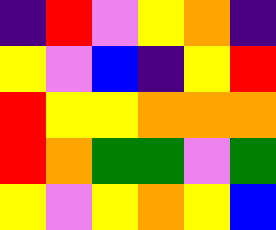[["indigo", "red", "violet", "yellow", "orange", "indigo"], ["yellow", "violet", "blue", "indigo", "yellow", "red"], ["red", "yellow", "yellow", "orange", "orange", "orange"], ["red", "orange", "green", "green", "violet", "green"], ["yellow", "violet", "yellow", "orange", "yellow", "blue"]]